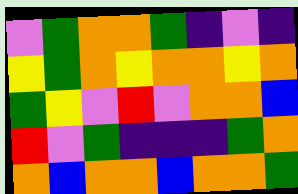[["violet", "green", "orange", "orange", "green", "indigo", "violet", "indigo"], ["yellow", "green", "orange", "yellow", "orange", "orange", "yellow", "orange"], ["green", "yellow", "violet", "red", "violet", "orange", "orange", "blue"], ["red", "violet", "green", "indigo", "indigo", "indigo", "green", "orange"], ["orange", "blue", "orange", "orange", "blue", "orange", "orange", "green"]]